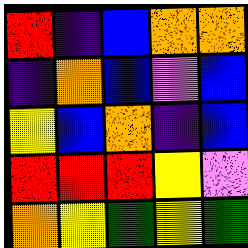[["red", "indigo", "blue", "orange", "orange"], ["indigo", "orange", "blue", "violet", "blue"], ["yellow", "blue", "orange", "indigo", "blue"], ["red", "red", "red", "yellow", "violet"], ["orange", "yellow", "green", "yellow", "green"]]